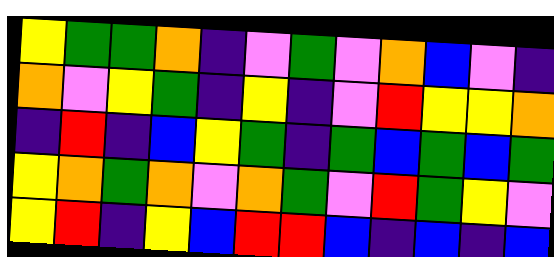[["yellow", "green", "green", "orange", "indigo", "violet", "green", "violet", "orange", "blue", "violet", "indigo"], ["orange", "violet", "yellow", "green", "indigo", "yellow", "indigo", "violet", "red", "yellow", "yellow", "orange"], ["indigo", "red", "indigo", "blue", "yellow", "green", "indigo", "green", "blue", "green", "blue", "green"], ["yellow", "orange", "green", "orange", "violet", "orange", "green", "violet", "red", "green", "yellow", "violet"], ["yellow", "red", "indigo", "yellow", "blue", "red", "red", "blue", "indigo", "blue", "indigo", "blue"]]